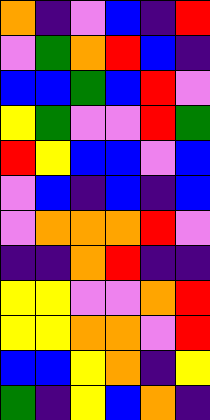[["orange", "indigo", "violet", "blue", "indigo", "red"], ["violet", "green", "orange", "red", "blue", "indigo"], ["blue", "blue", "green", "blue", "red", "violet"], ["yellow", "green", "violet", "violet", "red", "green"], ["red", "yellow", "blue", "blue", "violet", "blue"], ["violet", "blue", "indigo", "blue", "indigo", "blue"], ["violet", "orange", "orange", "orange", "red", "violet"], ["indigo", "indigo", "orange", "red", "indigo", "indigo"], ["yellow", "yellow", "violet", "violet", "orange", "red"], ["yellow", "yellow", "orange", "orange", "violet", "red"], ["blue", "blue", "yellow", "orange", "indigo", "yellow"], ["green", "indigo", "yellow", "blue", "orange", "indigo"]]